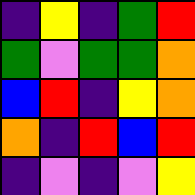[["indigo", "yellow", "indigo", "green", "red"], ["green", "violet", "green", "green", "orange"], ["blue", "red", "indigo", "yellow", "orange"], ["orange", "indigo", "red", "blue", "red"], ["indigo", "violet", "indigo", "violet", "yellow"]]